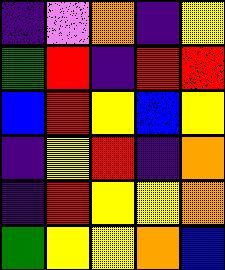[["indigo", "violet", "orange", "indigo", "yellow"], ["green", "red", "indigo", "red", "red"], ["blue", "red", "yellow", "blue", "yellow"], ["indigo", "yellow", "red", "indigo", "orange"], ["indigo", "red", "yellow", "yellow", "orange"], ["green", "yellow", "yellow", "orange", "blue"]]